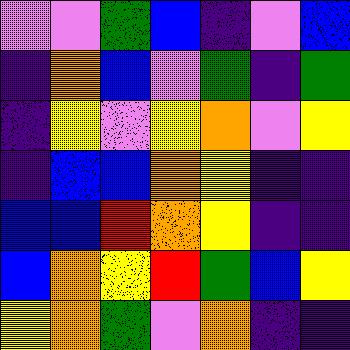[["violet", "violet", "green", "blue", "indigo", "violet", "blue"], ["indigo", "orange", "blue", "violet", "green", "indigo", "green"], ["indigo", "yellow", "violet", "yellow", "orange", "violet", "yellow"], ["indigo", "blue", "blue", "orange", "yellow", "indigo", "indigo"], ["blue", "blue", "red", "orange", "yellow", "indigo", "indigo"], ["blue", "orange", "yellow", "red", "green", "blue", "yellow"], ["yellow", "orange", "green", "violet", "orange", "indigo", "indigo"]]